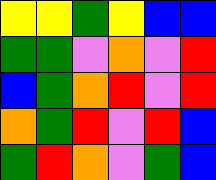[["yellow", "yellow", "green", "yellow", "blue", "blue"], ["green", "green", "violet", "orange", "violet", "red"], ["blue", "green", "orange", "red", "violet", "red"], ["orange", "green", "red", "violet", "red", "blue"], ["green", "red", "orange", "violet", "green", "blue"]]